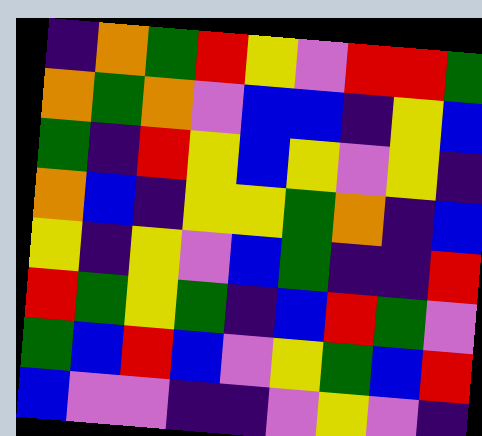[["indigo", "orange", "green", "red", "yellow", "violet", "red", "red", "green"], ["orange", "green", "orange", "violet", "blue", "blue", "indigo", "yellow", "blue"], ["green", "indigo", "red", "yellow", "blue", "yellow", "violet", "yellow", "indigo"], ["orange", "blue", "indigo", "yellow", "yellow", "green", "orange", "indigo", "blue"], ["yellow", "indigo", "yellow", "violet", "blue", "green", "indigo", "indigo", "red"], ["red", "green", "yellow", "green", "indigo", "blue", "red", "green", "violet"], ["green", "blue", "red", "blue", "violet", "yellow", "green", "blue", "red"], ["blue", "violet", "violet", "indigo", "indigo", "violet", "yellow", "violet", "indigo"]]